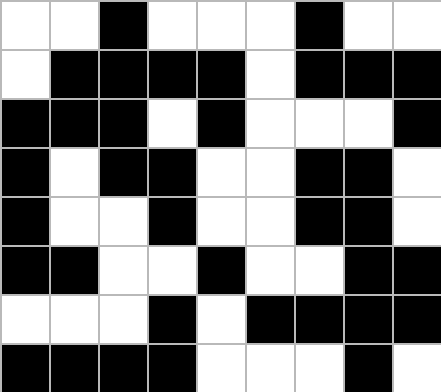[["white", "white", "black", "white", "white", "white", "black", "white", "white"], ["white", "black", "black", "black", "black", "white", "black", "black", "black"], ["black", "black", "black", "white", "black", "white", "white", "white", "black"], ["black", "white", "black", "black", "white", "white", "black", "black", "white"], ["black", "white", "white", "black", "white", "white", "black", "black", "white"], ["black", "black", "white", "white", "black", "white", "white", "black", "black"], ["white", "white", "white", "black", "white", "black", "black", "black", "black"], ["black", "black", "black", "black", "white", "white", "white", "black", "white"]]